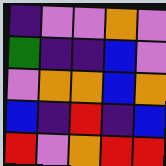[["indigo", "violet", "violet", "orange", "violet"], ["green", "indigo", "indigo", "blue", "violet"], ["violet", "orange", "orange", "blue", "orange"], ["blue", "indigo", "red", "indigo", "blue"], ["red", "violet", "orange", "red", "red"]]